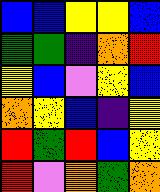[["blue", "blue", "yellow", "yellow", "blue"], ["green", "green", "indigo", "orange", "red"], ["yellow", "blue", "violet", "yellow", "blue"], ["orange", "yellow", "blue", "indigo", "yellow"], ["red", "green", "red", "blue", "yellow"], ["red", "violet", "orange", "green", "orange"]]